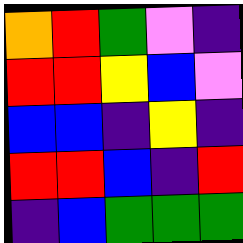[["orange", "red", "green", "violet", "indigo"], ["red", "red", "yellow", "blue", "violet"], ["blue", "blue", "indigo", "yellow", "indigo"], ["red", "red", "blue", "indigo", "red"], ["indigo", "blue", "green", "green", "green"]]